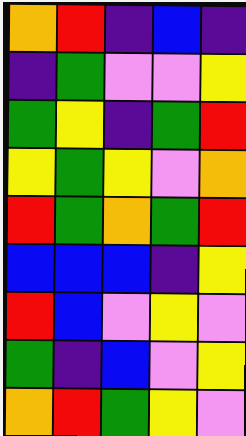[["orange", "red", "indigo", "blue", "indigo"], ["indigo", "green", "violet", "violet", "yellow"], ["green", "yellow", "indigo", "green", "red"], ["yellow", "green", "yellow", "violet", "orange"], ["red", "green", "orange", "green", "red"], ["blue", "blue", "blue", "indigo", "yellow"], ["red", "blue", "violet", "yellow", "violet"], ["green", "indigo", "blue", "violet", "yellow"], ["orange", "red", "green", "yellow", "violet"]]